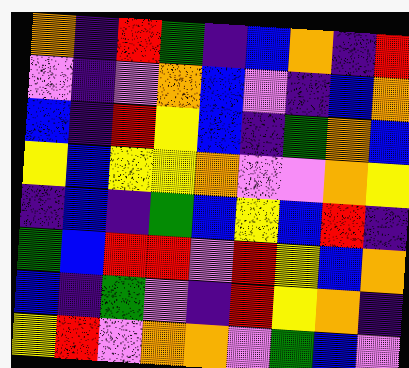[["orange", "indigo", "red", "green", "indigo", "blue", "orange", "indigo", "red"], ["violet", "indigo", "violet", "orange", "blue", "violet", "indigo", "blue", "orange"], ["blue", "indigo", "red", "yellow", "blue", "indigo", "green", "orange", "blue"], ["yellow", "blue", "yellow", "yellow", "orange", "violet", "violet", "orange", "yellow"], ["indigo", "blue", "indigo", "green", "blue", "yellow", "blue", "red", "indigo"], ["green", "blue", "red", "red", "violet", "red", "yellow", "blue", "orange"], ["blue", "indigo", "green", "violet", "indigo", "red", "yellow", "orange", "indigo"], ["yellow", "red", "violet", "orange", "orange", "violet", "green", "blue", "violet"]]